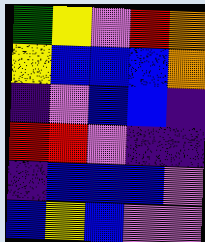[["green", "yellow", "violet", "red", "orange"], ["yellow", "blue", "blue", "blue", "orange"], ["indigo", "violet", "blue", "blue", "indigo"], ["red", "red", "violet", "indigo", "indigo"], ["indigo", "blue", "blue", "blue", "violet"], ["blue", "yellow", "blue", "violet", "violet"]]